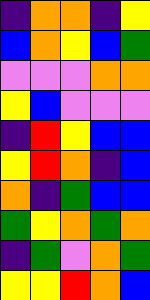[["indigo", "orange", "orange", "indigo", "yellow"], ["blue", "orange", "yellow", "blue", "green"], ["violet", "violet", "violet", "orange", "orange"], ["yellow", "blue", "violet", "violet", "violet"], ["indigo", "red", "yellow", "blue", "blue"], ["yellow", "red", "orange", "indigo", "blue"], ["orange", "indigo", "green", "blue", "blue"], ["green", "yellow", "orange", "green", "orange"], ["indigo", "green", "violet", "orange", "green"], ["yellow", "yellow", "red", "orange", "blue"]]